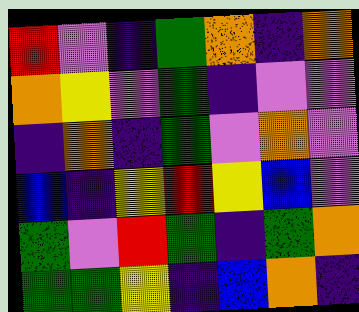[["red", "violet", "indigo", "green", "orange", "indigo", "orange"], ["orange", "yellow", "violet", "green", "indigo", "violet", "violet"], ["indigo", "orange", "indigo", "green", "violet", "orange", "violet"], ["blue", "indigo", "yellow", "red", "yellow", "blue", "violet"], ["green", "violet", "red", "green", "indigo", "green", "orange"], ["green", "green", "yellow", "indigo", "blue", "orange", "indigo"]]